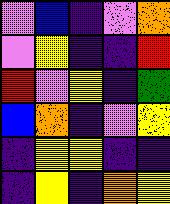[["violet", "blue", "indigo", "violet", "orange"], ["violet", "yellow", "indigo", "indigo", "red"], ["red", "violet", "yellow", "indigo", "green"], ["blue", "orange", "indigo", "violet", "yellow"], ["indigo", "yellow", "yellow", "indigo", "indigo"], ["indigo", "yellow", "indigo", "orange", "yellow"]]